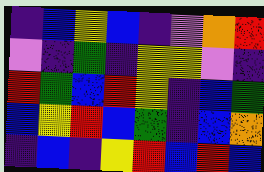[["indigo", "blue", "yellow", "blue", "indigo", "violet", "orange", "red"], ["violet", "indigo", "green", "indigo", "yellow", "yellow", "violet", "indigo"], ["red", "green", "blue", "red", "yellow", "indigo", "blue", "green"], ["blue", "yellow", "red", "blue", "green", "indigo", "blue", "orange"], ["indigo", "blue", "indigo", "yellow", "red", "blue", "red", "blue"]]